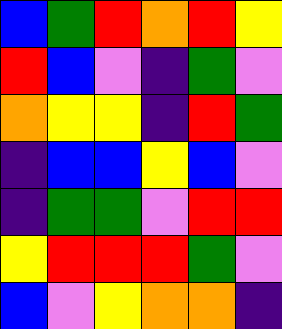[["blue", "green", "red", "orange", "red", "yellow"], ["red", "blue", "violet", "indigo", "green", "violet"], ["orange", "yellow", "yellow", "indigo", "red", "green"], ["indigo", "blue", "blue", "yellow", "blue", "violet"], ["indigo", "green", "green", "violet", "red", "red"], ["yellow", "red", "red", "red", "green", "violet"], ["blue", "violet", "yellow", "orange", "orange", "indigo"]]